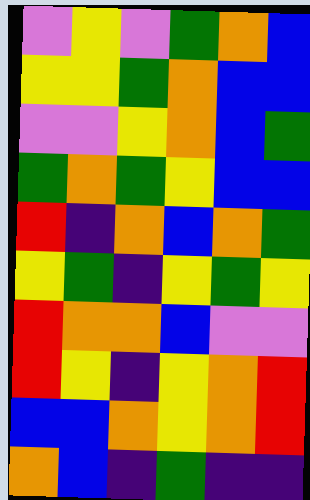[["violet", "yellow", "violet", "green", "orange", "blue"], ["yellow", "yellow", "green", "orange", "blue", "blue"], ["violet", "violet", "yellow", "orange", "blue", "green"], ["green", "orange", "green", "yellow", "blue", "blue"], ["red", "indigo", "orange", "blue", "orange", "green"], ["yellow", "green", "indigo", "yellow", "green", "yellow"], ["red", "orange", "orange", "blue", "violet", "violet"], ["red", "yellow", "indigo", "yellow", "orange", "red"], ["blue", "blue", "orange", "yellow", "orange", "red"], ["orange", "blue", "indigo", "green", "indigo", "indigo"]]